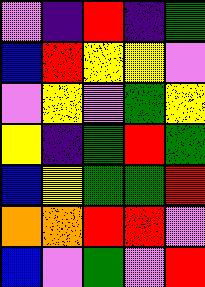[["violet", "indigo", "red", "indigo", "green"], ["blue", "red", "yellow", "yellow", "violet"], ["violet", "yellow", "violet", "green", "yellow"], ["yellow", "indigo", "green", "red", "green"], ["blue", "yellow", "green", "green", "red"], ["orange", "orange", "red", "red", "violet"], ["blue", "violet", "green", "violet", "red"]]